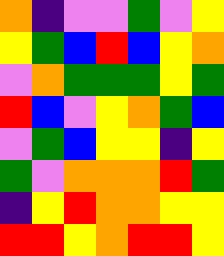[["orange", "indigo", "violet", "violet", "green", "violet", "yellow"], ["yellow", "green", "blue", "red", "blue", "yellow", "orange"], ["violet", "orange", "green", "green", "green", "yellow", "green"], ["red", "blue", "violet", "yellow", "orange", "green", "blue"], ["violet", "green", "blue", "yellow", "yellow", "indigo", "yellow"], ["green", "violet", "orange", "orange", "orange", "red", "green"], ["indigo", "yellow", "red", "orange", "orange", "yellow", "yellow"], ["red", "red", "yellow", "orange", "red", "red", "yellow"]]